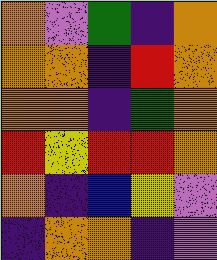[["orange", "violet", "green", "indigo", "orange"], ["orange", "orange", "indigo", "red", "orange"], ["orange", "orange", "indigo", "green", "orange"], ["red", "yellow", "red", "red", "orange"], ["orange", "indigo", "blue", "yellow", "violet"], ["indigo", "orange", "orange", "indigo", "violet"]]